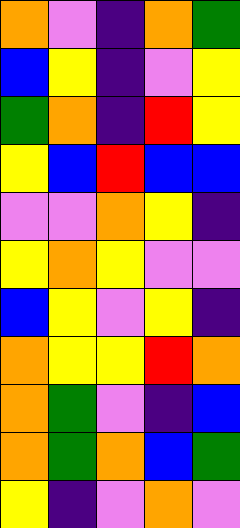[["orange", "violet", "indigo", "orange", "green"], ["blue", "yellow", "indigo", "violet", "yellow"], ["green", "orange", "indigo", "red", "yellow"], ["yellow", "blue", "red", "blue", "blue"], ["violet", "violet", "orange", "yellow", "indigo"], ["yellow", "orange", "yellow", "violet", "violet"], ["blue", "yellow", "violet", "yellow", "indigo"], ["orange", "yellow", "yellow", "red", "orange"], ["orange", "green", "violet", "indigo", "blue"], ["orange", "green", "orange", "blue", "green"], ["yellow", "indigo", "violet", "orange", "violet"]]